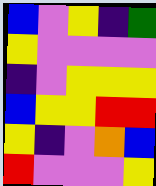[["blue", "violet", "yellow", "indigo", "green"], ["yellow", "violet", "violet", "violet", "violet"], ["indigo", "violet", "yellow", "yellow", "yellow"], ["blue", "yellow", "yellow", "red", "red"], ["yellow", "indigo", "violet", "orange", "blue"], ["red", "violet", "violet", "violet", "yellow"]]